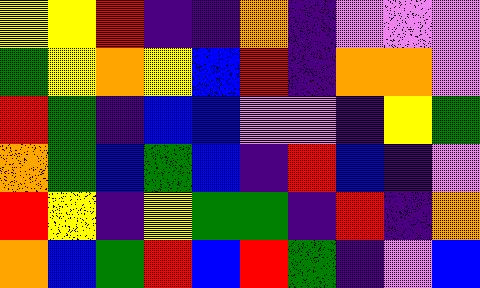[["yellow", "yellow", "red", "indigo", "indigo", "orange", "indigo", "violet", "violet", "violet"], ["green", "yellow", "orange", "yellow", "blue", "red", "indigo", "orange", "orange", "violet"], ["red", "green", "indigo", "blue", "blue", "violet", "violet", "indigo", "yellow", "green"], ["orange", "green", "blue", "green", "blue", "indigo", "red", "blue", "indigo", "violet"], ["red", "yellow", "indigo", "yellow", "green", "green", "indigo", "red", "indigo", "orange"], ["orange", "blue", "green", "red", "blue", "red", "green", "indigo", "violet", "blue"]]